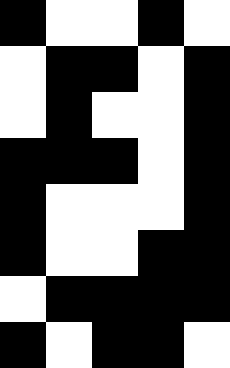[["black", "white", "white", "black", "white"], ["white", "black", "black", "white", "black"], ["white", "black", "white", "white", "black"], ["black", "black", "black", "white", "black"], ["black", "white", "white", "white", "black"], ["black", "white", "white", "black", "black"], ["white", "black", "black", "black", "black"], ["black", "white", "black", "black", "white"]]